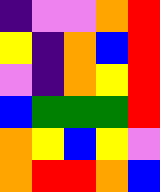[["indigo", "violet", "violet", "orange", "red"], ["yellow", "indigo", "orange", "blue", "red"], ["violet", "indigo", "orange", "yellow", "red"], ["blue", "green", "green", "green", "red"], ["orange", "yellow", "blue", "yellow", "violet"], ["orange", "red", "red", "orange", "blue"]]